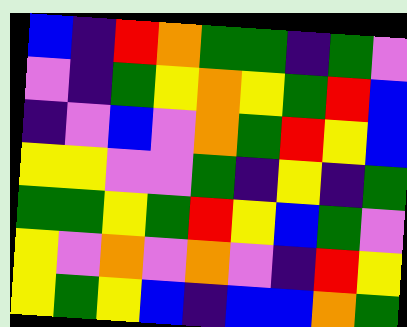[["blue", "indigo", "red", "orange", "green", "green", "indigo", "green", "violet"], ["violet", "indigo", "green", "yellow", "orange", "yellow", "green", "red", "blue"], ["indigo", "violet", "blue", "violet", "orange", "green", "red", "yellow", "blue"], ["yellow", "yellow", "violet", "violet", "green", "indigo", "yellow", "indigo", "green"], ["green", "green", "yellow", "green", "red", "yellow", "blue", "green", "violet"], ["yellow", "violet", "orange", "violet", "orange", "violet", "indigo", "red", "yellow"], ["yellow", "green", "yellow", "blue", "indigo", "blue", "blue", "orange", "green"]]